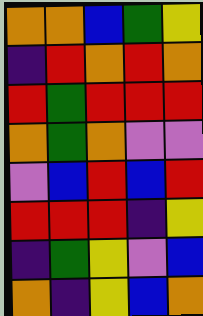[["orange", "orange", "blue", "green", "yellow"], ["indigo", "red", "orange", "red", "orange"], ["red", "green", "red", "red", "red"], ["orange", "green", "orange", "violet", "violet"], ["violet", "blue", "red", "blue", "red"], ["red", "red", "red", "indigo", "yellow"], ["indigo", "green", "yellow", "violet", "blue"], ["orange", "indigo", "yellow", "blue", "orange"]]